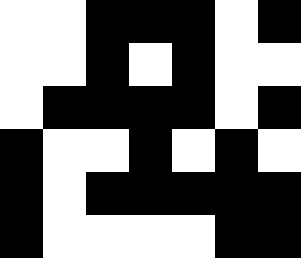[["white", "white", "black", "black", "black", "white", "black"], ["white", "white", "black", "white", "black", "white", "white"], ["white", "black", "black", "black", "black", "white", "black"], ["black", "white", "white", "black", "white", "black", "white"], ["black", "white", "black", "black", "black", "black", "black"], ["black", "white", "white", "white", "white", "black", "black"]]